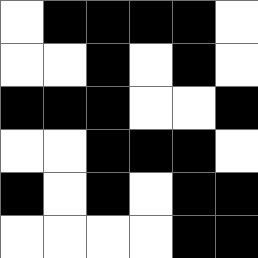[["white", "black", "black", "black", "black", "white"], ["white", "white", "black", "white", "black", "white"], ["black", "black", "black", "white", "white", "black"], ["white", "white", "black", "black", "black", "white"], ["black", "white", "black", "white", "black", "black"], ["white", "white", "white", "white", "black", "black"]]